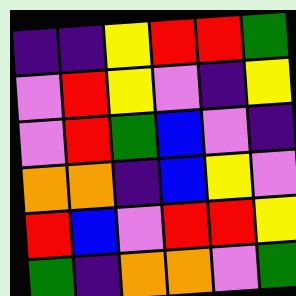[["indigo", "indigo", "yellow", "red", "red", "green"], ["violet", "red", "yellow", "violet", "indigo", "yellow"], ["violet", "red", "green", "blue", "violet", "indigo"], ["orange", "orange", "indigo", "blue", "yellow", "violet"], ["red", "blue", "violet", "red", "red", "yellow"], ["green", "indigo", "orange", "orange", "violet", "green"]]